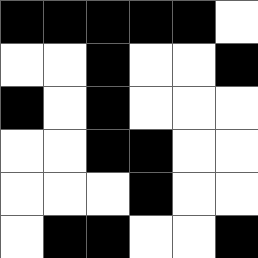[["black", "black", "black", "black", "black", "white"], ["white", "white", "black", "white", "white", "black"], ["black", "white", "black", "white", "white", "white"], ["white", "white", "black", "black", "white", "white"], ["white", "white", "white", "black", "white", "white"], ["white", "black", "black", "white", "white", "black"]]